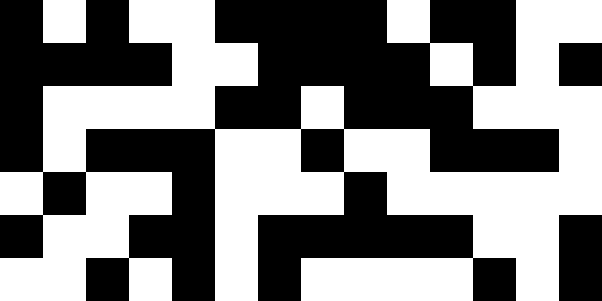[["black", "white", "black", "white", "white", "black", "black", "black", "black", "white", "black", "black", "white", "white"], ["black", "black", "black", "black", "white", "white", "black", "black", "black", "black", "white", "black", "white", "black"], ["black", "white", "white", "white", "white", "black", "black", "white", "black", "black", "black", "white", "white", "white"], ["black", "white", "black", "black", "black", "white", "white", "black", "white", "white", "black", "black", "black", "white"], ["white", "black", "white", "white", "black", "white", "white", "white", "black", "white", "white", "white", "white", "white"], ["black", "white", "white", "black", "black", "white", "black", "black", "black", "black", "black", "white", "white", "black"], ["white", "white", "black", "white", "black", "white", "black", "white", "white", "white", "white", "black", "white", "black"]]